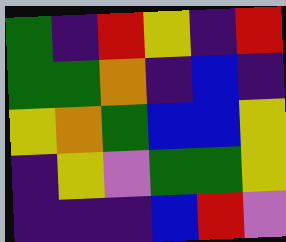[["green", "indigo", "red", "yellow", "indigo", "red"], ["green", "green", "orange", "indigo", "blue", "indigo"], ["yellow", "orange", "green", "blue", "blue", "yellow"], ["indigo", "yellow", "violet", "green", "green", "yellow"], ["indigo", "indigo", "indigo", "blue", "red", "violet"]]